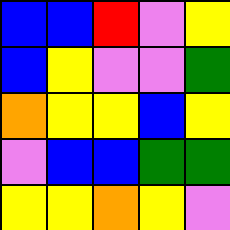[["blue", "blue", "red", "violet", "yellow"], ["blue", "yellow", "violet", "violet", "green"], ["orange", "yellow", "yellow", "blue", "yellow"], ["violet", "blue", "blue", "green", "green"], ["yellow", "yellow", "orange", "yellow", "violet"]]